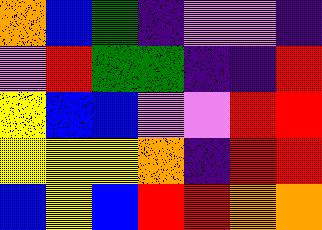[["orange", "blue", "green", "indigo", "violet", "violet", "indigo"], ["violet", "red", "green", "green", "indigo", "indigo", "red"], ["yellow", "blue", "blue", "violet", "violet", "red", "red"], ["yellow", "yellow", "yellow", "orange", "indigo", "red", "red"], ["blue", "yellow", "blue", "red", "red", "orange", "orange"]]